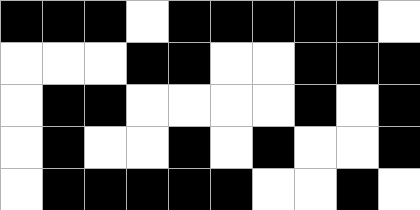[["black", "black", "black", "white", "black", "black", "black", "black", "black", "white"], ["white", "white", "white", "black", "black", "white", "white", "black", "black", "black"], ["white", "black", "black", "white", "white", "white", "white", "black", "white", "black"], ["white", "black", "white", "white", "black", "white", "black", "white", "white", "black"], ["white", "black", "black", "black", "black", "black", "white", "white", "black", "white"]]